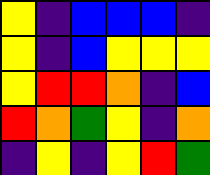[["yellow", "indigo", "blue", "blue", "blue", "indigo"], ["yellow", "indigo", "blue", "yellow", "yellow", "yellow"], ["yellow", "red", "red", "orange", "indigo", "blue"], ["red", "orange", "green", "yellow", "indigo", "orange"], ["indigo", "yellow", "indigo", "yellow", "red", "green"]]